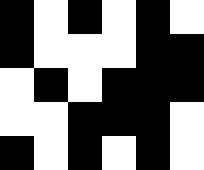[["black", "white", "black", "white", "black", "white"], ["black", "white", "white", "white", "black", "black"], ["white", "black", "white", "black", "black", "black"], ["white", "white", "black", "black", "black", "white"], ["black", "white", "black", "white", "black", "white"]]